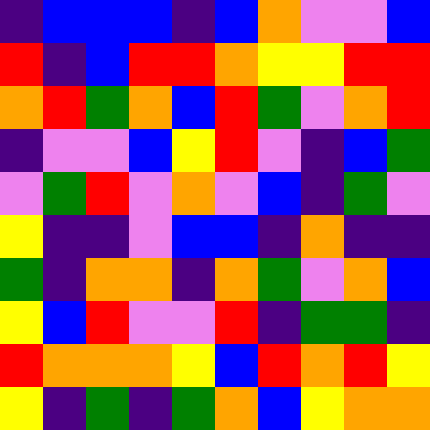[["indigo", "blue", "blue", "blue", "indigo", "blue", "orange", "violet", "violet", "blue"], ["red", "indigo", "blue", "red", "red", "orange", "yellow", "yellow", "red", "red"], ["orange", "red", "green", "orange", "blue", "red", "green", "violet", "orange", "red"], ["indigo", "violet", "violet", "blue", "yellow", "red", "violet", "indigo", "blue", "green"], ["violet", "green", "red", "violet", "orange", "violet", "blue", "indigo", "green", "violet"], ["yellow", "indigo", "indigo", "violet", "blue", "blue", "indigo", "orange", "indigo", "indigo"], ["green", "indigo", "orange", "orange", "indigo", "orange", "green", "violet", "orange", "blue"], ["yellow", "blue", "red", "violet", "violet", "red", "indigo", "green", "green", "indigo"], ["red", "orange", "orange", "orange", "yellow", "blue", "red", "orange", "red", "yellow"], ["yellow", "indigo", "green", "indigo", "green", "orange", "blue", "yellow", "orange", "orange"]]